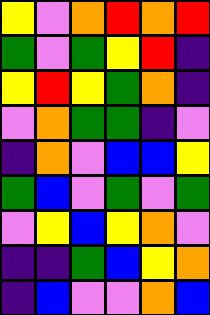[["yellow", "violet", "orange", "red", "orange", "red"], ["green", "violet", "green", "yellow", "red", "indigo"], ["yellow", "red", "yellow", "green", "orange", "indigo"], ["violet", "orange", "green", "green", "indigo", "violet"], ["indigo", "orange", "violet", "blue", "blue", "yellow"], ["green", "blue", "violet", "green", "violet", "green"], ["violet", "yellow", "blue", "yellow", "orange", "violet"], ["indigo", "indigo", "green", "blue", "yellow", "orange"], ["indigo", "blue", "violet", "violet", "orange", "blue"]]